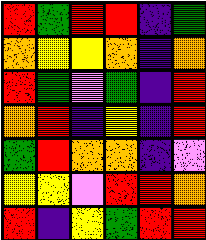[["red", "green", "red", "red", "indigo", "green"], ["orange", "yellow", "yellow", "orange", "indigo", "orange"], ["red", "green", "violet", "green", "indigo", "red"], ["orange", "red", "indigo", "yellow", "indigo", "red"], ["green", "red", "orange", "orange", "indigo", "violet"], ["yellow", "yellow", "violet", "red", "red", "orange"], ["red", "indigo", "yellow", "green", "red", "red"]]